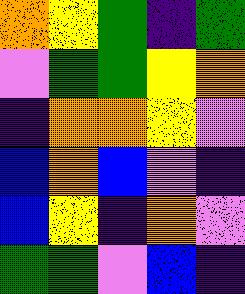[["orange", "yellow", "green", "indigo", "green"], ["violet", "green", "green", "yellow", "orange"], ["indigo", "orange", "orange", "yellow", "violet"], ["blue", "orange", "blue", "violet", "indigo"], ["blue", "yellow", "indigo", "orange", "violet"], ["green", "green", "violet", "blue", "indigo"]]